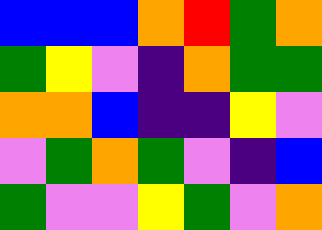[["blue", "blue", "blue", "orange", "red", "green", "orange"], ["green", "yellow", "violet", "indigo", "orange", "green", "green"], ["orange", "orange", "blue", "indigo", "indigo", "yellow", "violet"], ["violet", "green", "orange", "green", "violet", "indigo", "blue"], ["green", "violet", "violet", "yellow", "green", "violet", "orange"]]